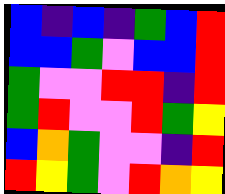[["blue", "indigo", "blue", "indigo", "green", "blue", "red"], ["blue", "blue", "green", "violet", "blue", "blue", "red"], ["green", "violet", "violet", "red", "red", "indigo", "red"], ["green", "red", "violet", "violet", "red", "green", "yellow"], ["blue", "orange", "green", "violet", "violet", "indigo", "red"], ["red", "yellow", "green", "violet", "red", "orange", "yellow"]]